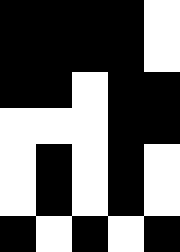[["black", "black", "black", "black", "white"], ["black", "black", "black", "black", "white"], ["black", "black", "white", "black", "black"], ["white", "white", "white", "black", "black"], ["white", "black", "white", "black", "white"], ["white", "black", "white", "black", "white"], ["black", "white", "black", "white", "black"]]